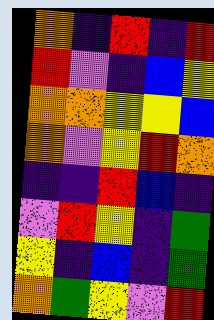[["orange", "indigo", "red", "indigo", "red"], ["red", "violet", "indigo", "blue", "yellow"], ["orange", "orange", "yellow", "yellow", "blue"], ["orange", "violet", "yellow", "red", "orange"], ["indigo", "indigo", "red", "blue", "indigo"], ["violet", "red", "yellow", "indigo", "green"], ["yellow", "indigo", "blue", "indigo", "green"], ["orange", "green", "yellow", "violet", "red"]]